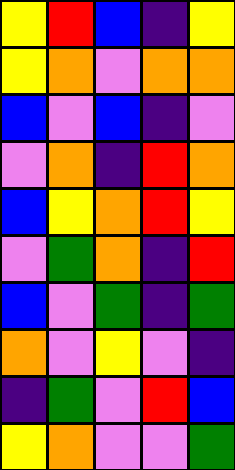[["yellow", "red", "blue", "indigo", "yellow"], ["yellow", "orange", "violet", "orange", "orange"], ["blue", "violet", "blue", "indigo", "violet"], ["violet", "orange", "indigo", "red", "orange"], ["blue", "yellow", "orange", "red", "yellow"], ["violet", "green", "orange", "indigo", "red"], ["blue", "violet", "green", "indigo", "green"], ["orange", "violet", "yellow", "violet", "indigo"], ["indigo", "green", "violet", "red", "blue"], ["yellow", "orange", "violet", "violet", "green"]]